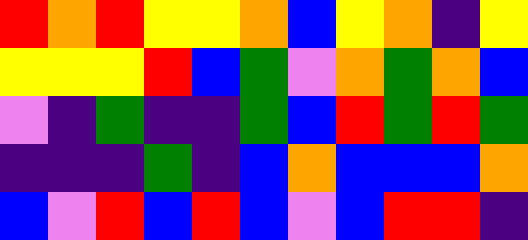[["red", "orange", "red", "yellow", "yellow", "orange", "blue", "yellow", "orange", "indigo", "yellow"], ["yellow", "yellow", "yellow", "red", "blue", "green", "violet", "orange", "green", "orange", "blue"], ["violet", "indigo", "green", "indigo", "indigo", "green", "blue", "red", "green", "red", "green"], ["indigo", "indigo", "indigo", "green", "indigo", "blue", "orange", "blue", "blue", "blue", "orange"], ["blue", "violet", "red", "blue", "red", "blue", "violet", "blue", "red", "red", "indigo"]]